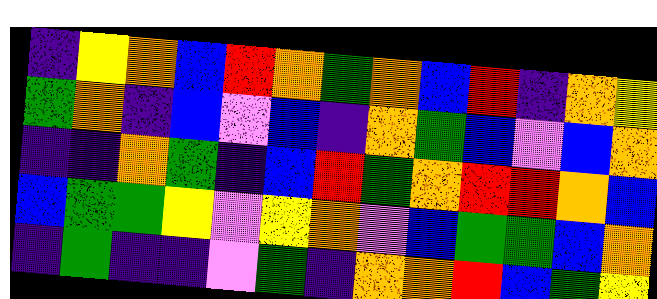[["indigo", "yellow", "orange", "blue", "red", "orange", "green", "orange", "blue", "red", "indigo", "orange", "yellow"], ["green", "orange", "indigo", "blue", "violet", "blue", "indigo", "orange", "green", "blue", "violet", "blue", "orange"], ["indigo", "indigo", "orange", "green", "indigo", "blue", "red", "green", "orange", "red", "red", "orange", "blue"], ["blue", "green", "green", "yellow", "violet", "yellow", "orange", "violet", "blue", "green", "green", "blue", "orange"], ["indigo", "green", "indigo", "indigo", "violet", "green", "indigo", "orange", "orange", "red", "blue", "green", "yellow"]]